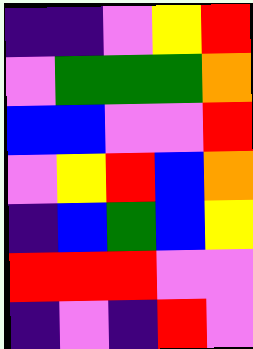[["indigo", "indigo", "violet", "yellow", "red"], ["violet", "green", "green", "green", "orange"], ["blue", "blue", "violet", "violet", "red"], ["violet", "yellow", "red", "blue", "orange"], ["indigo", "blue", "green", "blue", "yellow"], ["red", "red", "red", "violet", "violet"], ["indigo", "violet", "indigo", "red", "violet"]]